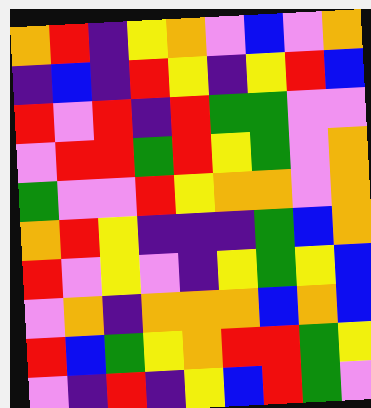[["orange", "red", "indigo", "yellow", "orange", "violet", "blue", "violet", "orange"], ["indigo", "blue", "indigo", "red", "yellow", "indigo", "yellow", "red", "blue"], ["red", "violet", "red", "indigo", "red", "green", "green", "violet", "violet"], ["violet", "red", "red", "green", "red", "yellow", "green", "violet", "orange"], ["green", "violet", "violet", "red", "yellow", "orange", "orange", "violet", "orange"], ["orange", "red", "yellow", "indigo", "indigo", "indigo", "green", "blue", "orange"], ["red", "violet", "yellow", "violet", "indigo", "yellow", "green", "yellow", "blue"], ["violet", "orange", "indigo", "orange", "orange", "orange", "blue", "orange", "blue"], ["red", "blue", "green", "yellow", "orange", "red", "red", "green", "yellow"], ["violet", "indigo", "red", "indigo", "yellow", "blue", "red", "green", "violet"]]